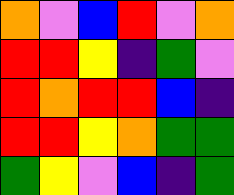[["orange", "violet", "blue", "red", "violet", "orange"], ["red", "red", "yellow", "indigo", "green", "violet"], ["red", "orange", "red", "red", "blue", "indigo"], ["red", "red", "yellow", "orange", "green", "green"], ["green", "yellow", "violet", "blue", "indigo", "green"]]